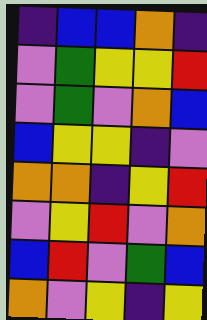[["indigo", "blue", "blue", "orange", "indigo"], ["violet", "green", "yellow", "yellow", "red"], ["violet", "green", "violet", "orange", "blue"], ["blue", "yellow", "yellow", "indigo", "violet"], ["orange", "orange", "indigo", "yellow", "red"], ["violet", "yellow", "red", "violet", "orange"], ["blue", "red", "violet", "green", "blue"], ["orange", "violet", "yellow", "indigo", "yellow"]]